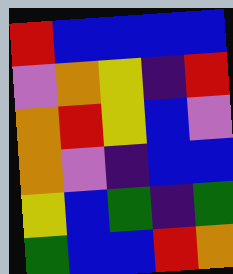[["red", "blue", "blue", "blue", "blue"], ["violet", "orange", "yellow", "indigo", "red"], ["orange", "red", "yellow", "blue", "violet"], ["orange", "violet", "indigo", "blue", "blue"], ["yellow", "blue", "green", "indigo", "green"], ["green", "blue", "blue", "red", "orange"]]